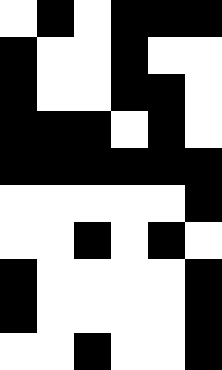[["white", "black", "white", "black", "black", "black"], ["black", "white", "white", "black", "white", "white"], ["black", "white", "white", "black", "black", "white"], ["black", "black", "black", "white", "black", "white"], ["black", "black", "black", "black", "black", "black"], ["white", "white", "white", "white", "white", "black"], ["white", "white", "black", "white", "black", "white"], ["black", "white", "white", "white", "white", "black"], ["black", "white", "white", "white", "white", "black"], ["white", "white", "black", "white", "white", "black"]]